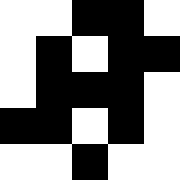[["white", "white", "black", "black", "white"], ["white", "black", "white", "black", "black"], ["white", "black", "black", "black", "white"], ["black", "black", "white", "black", "white"], ["white", "white", "black", "white", "white"]]